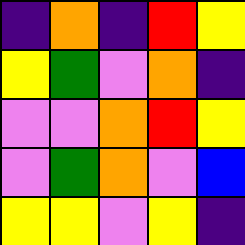[["indigo", "orange", "indigo", "red", "yellow"], ["yellow", "green", "violet", "orange", "indigo"], ["violet", "violet", "orange", "red", "yellow"], ["violet", "green", "orange", "violet", "blue"], ["yellow", "yellow", "violet", "yellow", "indigo"]]